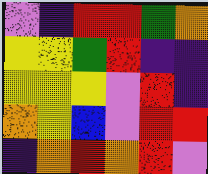[["violet", "indigo", "red", "red", "green", "orange"], ["yellow", "yellow", "green", "red", "indigo", "indigo"], ["yellow", "yellow", "yellow", "violet", "red", "indigo"], ["orange", "yellow", "blue", "violet", "red", "red"], ["indigo", "orange", "red", "orange", "red", "violet"]]